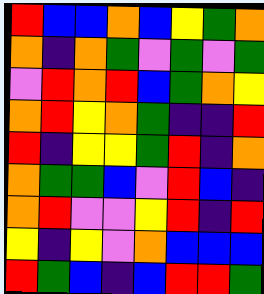[["red", "blue", "blue", "orange", "blue", "yellow", "green", "orange"], ["orange", "indigo", "orange", "green", "violet", "green", "violet", "green"], ["violet", "red", "orange", "red", "blue", "green", "orange", "yellow"], ["orange", "red", "yellow", "orange", "green", "indigo", "indigo", "red"], ["red", "indigo", "yellow", "yellow", "green", "red", "indigo", "orange"], ["orange", "green", "green", "blue", "violet", "red", "blue", "indigo"], ["orange", "red", "violet", "violet", "yellow", "red", "indigo", "red"], ["yellow", "indigo", "yellow", "violet", "orange", "blue", "blue", "blue"], ["red", "green", "blue", "indigo", "blue", "red", "red", "green"]]